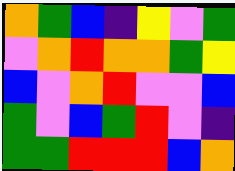[["orange", "green", "blue", "indigo", "yellow", "violet", "green"], ["violet", "orange", "red", "orange", "orange", "green", "yellow"], ["blue", "violet", "orange", "red", "violet", "violet", "blue"], ["green", "violet", "blue", "green", "red", "violet", "indigo"], ["green", "green", "red", "red", "red", "blue", "orange"]]